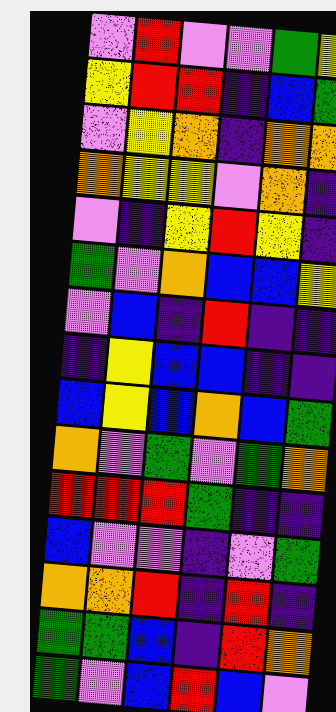[["violet", "red", "violet", "violet", "green", "yellow"], ["yellow", "red", "red", "indigo", "blue", "green"], ["violet", "yellow", "orange", "indigo", "orange", "orange"], ["orange", "yellow", "yellow", "violet", "orange", "indigo"], ["violet", "indigo", "yellow", "red", "yellow", "indigo"], ["green", "violet", "orange", "blue", "blue", "yellow"], ["violet", "blue", "indigo", "red", "indigo", "indigo"], ["indigo", "yellow", "blue", "blue", "indigo", "indigo"], ["blue", "yellow", "blue", "orange", "blue", "green"], ["orange", "violet", "green", "violet", "green", "orange"], ["red", "red", "red", "green", "indigo", "indigo"], ["blue", "violet", "violet", "indigo", "violet", "green"], ["orange", "orange", "red", "indigo", "red", "indigo"], ["green", "green", "blue", "indigo", "red", "orange"], ["green", "violet", "blue", "red", "blue", "violet"]]